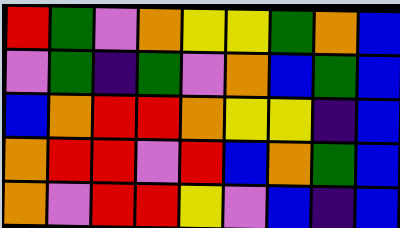[["red", "green", "violet", "orange", "yellow", "yellow", "green", "orange", "blue"], ["violet", "green", "indigo", "green", "violet", "orange", "blue", "green", "blue"], ["blue", "orange", "red", "red", "orange", "yellow", "yellow", "indigo", "blue"], ["orange", "red", "red", "violet", "red", "blue", "orange", "green", "blue"], ["orange", "violet", "red", "red", "yellow", "violet", "blue", "indigo", "blue"]]